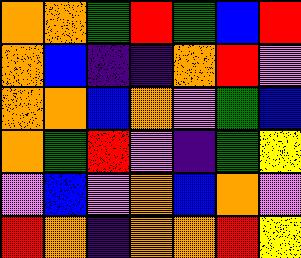[["orange", "orange", "green", "red", "green", "blue", "red"], ["orange", "blue", "indigo", "indigo", "orange", "red", "violet"], ["orange", "orange", "blue", "orange", "violet", "green", "blue"], ["orange", "green", "red", "violet", "indigo", "green", "yellow"], ["violet", "blue", "violet", "orange", "blue", "orange", "violet"], ["red", "orange", "indigo", "orange", "orange", "red", "yellow"]]